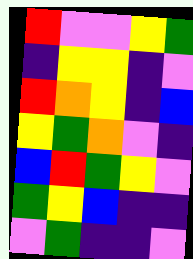[["red", "violet", "violet", "yellow", "green"], ["indigo", "yellow", "yellow", "indigo", "violet"], ["red", "orange", "yellow", "indigo", "blue"], ["yellow", "green", "orange", "violet", "indigo"], ["blue", "red", "green", "yellow", "violet"], ["green", "yellow", "blue", "indigo", "indigo"], ["violet", "green", "indigo", "indigo", "violet"]]